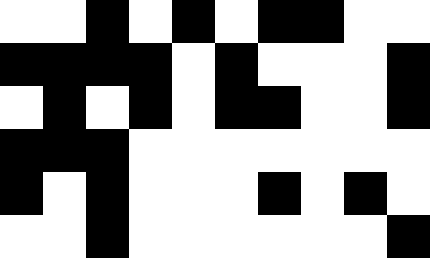[["white", "white", "black", "white", "black", "white", "black", "black", "white", "white"], ["black", "black", "black", "black", "white", "black", "white", "white", "white", "black"], ["white", "black", "white", "black", "white", "black", "black", "white", "white", "black"], ["black", "black", "black", "white", "white", "white", "white", "white", "white", "white"], ["black", "white", "black", "white", "white", "white", "black", "white", "black", "white"], ["white", "white", "black", "white", "white", "white", "white", "white", "white", "black"]]